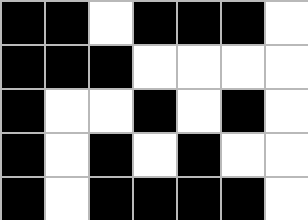[["black", "black", "white", "black", "black", "black", "white"], ["black", "black", "black", "white", "white", "white", "white"], ["black", "white", "white", "black", "white", "black", "white"], ["black", "white", "black", "white", "black", "white", "white"], ["black", "white", "black", "black", "black", "black", "white"]]